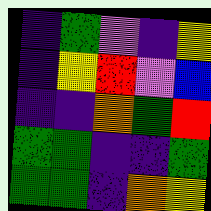[["indigo", "green", "violet", "indigo", "yellow"], ["indigo", "yellow", "red", "violet", "blue"], ["indigo", "indigo", "orange", "green", "red"], ["green", "green", "indigo", "indigo", "green"], ["green", "green", "indigo", "orange", "yellow"]]